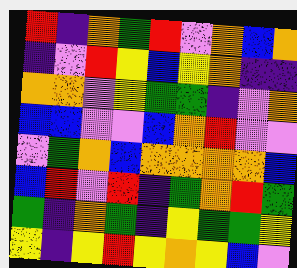[["red", "indigo", "orange", "green", "red", "violet", "orange", "blue", "orange"], ["indigo", "violet", "red", "yellow", "blue", "yellow", "orange", "indigo", "indigo"], ["orange", "orange", "violet", "yellow", "green", "green", "indigo", "violet", "orange"], ["blue", "blue", "violet", "violet", "blue", "orange", "red", "violet", "violet"], ["violet", "green", "orange", "blue", "orange", "orange", "orange", "orange", "blue"], ["blue", "red", "violet", "red", "indigo", "green", "orange", "red", "green"], ["green", "indigo", "orange", "green", "indigo", "yellow", "green", "green", "yellow"], ["yellow", "indigo", "yellow", "red", "yellow", "orange", "yellow", "blue", "violet"]]